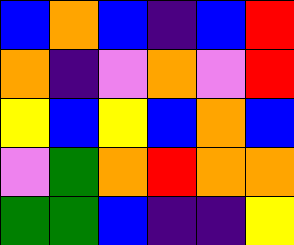[["blue", "orange", "blue", "indigo", "blue", "red"], ["orange", "indigo", "violet", "orange", "violet", "red"], ["yellow", "blue", "yellow", "blue", "orange", "blue"], ["violet", "green", "orange", "red", "orange", "orange"], ["green", "green", "blue", "indigo", "indigo", "yellow"]]